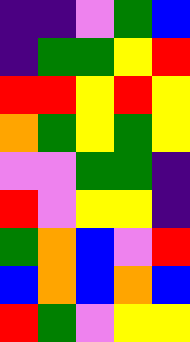[["indigo", "indigo", "violet", "green", "blue"], ["indigo", "green", "green", "yellow", "red"], ["red", "red", "yellow", "red", "yellow"], ["orange", "green", "yellow", "green", "yellow"], ["violet", "violet", "green", "green", "indigo"], ["red", "violet", "yellow", "yellow", "indigo"], ["green", "orange", "blue", "violet", "red"], ["blue", "orange", "blue", "orange", "blue"], ["red", "green", "violet", "yellow", "yellow"]]